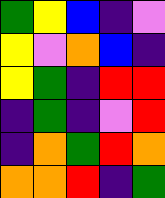[["green", "yellow", "blue", "indigo", "violet"], ["yellow", "violet", "orange", "blue", "indigo"], ["yellow", "green", "indigo", "red", "red"], ["indigo", "green", "indigo", "violet", "red"], ["indigo", "orange", "green", "red", "orange"], ["orange", "orange", "red", "indigo", "green"]]